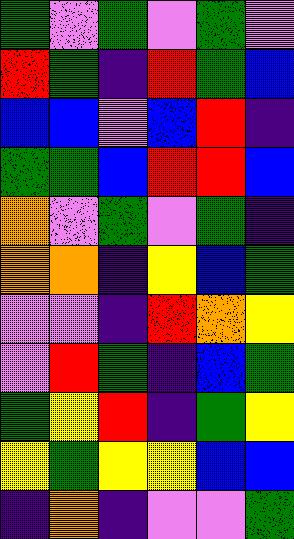[["green", "violet", "green", "violet", "green", "violet"], ["red", "green", "indigo", "red", "green", "blue"], ["blue", "blue", "violet", "blue", "red", "indigo"], ["green", "green", "blue", "red", "red", "blue"], ["orange", "violet", "green", "violet", "green", "indigo"], ["orange", "orange", "indigo", "yellow", "blue", "green"], ["violet", "violet", "indigo", "red", "orange", "yellow"], ["violet", "red", "green", "indigo", "blue", "green"], ["green", "yellow", "red", "indigo", "green", "yellow"], ["yellow", "green", "yellow", "yellow", "blue", "blue"], ["indigo", "orange", "indigo", "violet", "violet", "green"]]